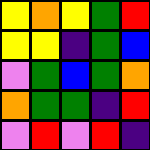[["yellow", "orange", "yellow", "green", "red"], ["yellow", "yellow", "indigo", "green", "blue"], ["violet", "green", "blue", "green", "orange"], ["orange", "green", "green", "indigo", "red"], ["violet", "red", "violet", "red", "indigo"]]